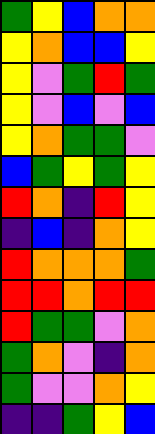[["green", "yellow", "blue", "orange", "orange"], ["yellow", "orange", "blue", "blue", "yellow"], ["yellow", "violet", "green", "red", "green"], ["yellow", "violet", "blue", "violet", "blue"], ["yellow", "orange", "green", "green", "violet"], ["blue", "green", "yellow", "green", "yellow"], ["red", "orange", "indigo", "red", "yellow"], ["indigo", "blue", "indigo", "orange", "yellow"], ["red", "orange", "orange", "orange", "green"], ["red", "red", "orange", "red", "red"], ["red", "green", "green", "violet", "orange"], ["green", "orange", "violet", "indigo", "orange"], ["green", "violet", "violet", "orange", "yellow"], ["indigo", "indigo", "green", "yellow", "blue"]]